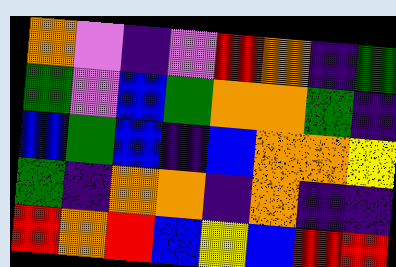[["orange", "violet", "indigo", "violet", "red", "orange", "indigo", "green"], ["green", "violet", "blue", "green", "orange", "orange", "green", "indigo"], ["blue", "green", "blue", "indigo", "blue", "orange", "orange", "yellow"], ["green", "indigo", "orange", "orange", "indigo", "orange", "indigo", "indigo"], ["red", "orange", "red", "blue", "yellow", "blue", "red", "red"]]